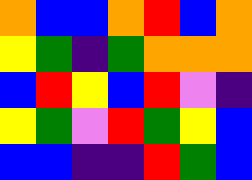[["orange", "blue", "blue", "orange", "red", "blue", "orange"], ["yellow", "green", "indigo", "green", "orange", "orange", "orange"], ["blue", "red", "yellow", "blue", "red", "violet", "indigo"], ["yellow", "green", "violet", "red", "green", "yellow", "blue"], ["blue", "blue", "indigo", "indigo", "red", "green", "blue"]]